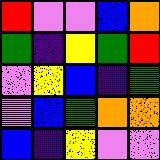[["red", "violet", "violet", "blue", "orange"], ["green", "indigo", "yellow", "green", "red"], ["violet", "yellow", "blue", "indigo", "green"], ["violet", "blue", "green", "orange", "orange"], ["blue", "indigo", "yellow", "violet", "violet"]]